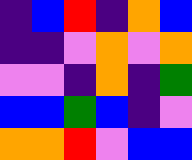[["indigo", "blue", "red", "indigo", "orange", "blue"], ["indigo", "indigo", "violet", "orange", "violet", "orange"], ["violet", "violet", "indigo", "orange", "indigo", "green"], ["blue", "blue", "green", "blue", "indigo", "violet"], ["orange", "orange", "red", "violet", "blue", "blue"]]